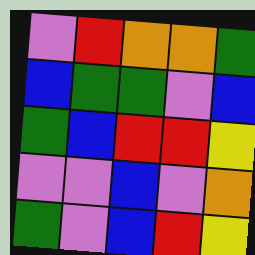[["violet", "red", "orange", "orange", "green"], ["blue", "green", "green", "violet", "blue"], ["green", "blue", "red", "red", "yellow"], ["violet", "violet", "blue", "violet", "orange"], ["green", "violet", "blue", "red", "yellow"]]